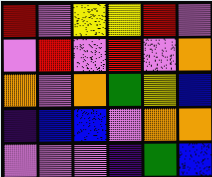[["red", "violet", "yellow", "yellow", "red", "violet"], ["violet", "red", "violet", "red", "violet", "orange"], ["orange", "violet", "orange", "green", "yellow", "blue"], ["indigo", "blue", "blue", "violet", "orange", "orange"], ["violet", "violet", "violet", "indigo", "green", "blue"]]